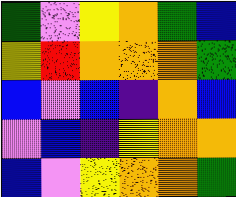[["green", "violet", "yellow", "orange", "green", "blue"], ["yellow", "red", "orange", "orange", "orange", "green"], ["blue", "violet", "blue", "indigo", "orange", "blue"], ["violet", "blue", "indigo", "yellow", "orange", "orange"], ["blue", "violet", "yellow", "orange", "orange", "green"]]